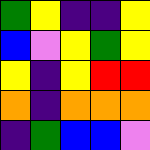[["green", "yellow", "indigo", "indigo", "yellow"], ["blue", "violet", "yellow", "green", "yellow"], ["yellow", "indigo", "yellow", "red", "red"], ["orange", "indigo", "orange", "orange", "orange"], ["indigo", "green", "blue", "blue", "violet"]]